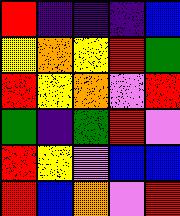[["red", "indigo", "indigo", "indigo", "blue"], ["yellow", "orange", "yellow", "red", "green"], ["red", "yellow", "orange", "violet", "red"], ["green", "indigo", "green", "red", "violet"], ["red", "yellow", "violet", "blue", "blue"], ["red", "blue", "orange", "violet", "red"]]